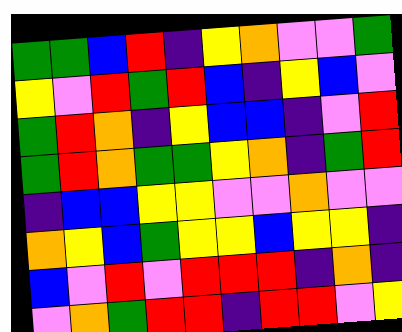[["green", "green", "blue", "red", "indigo", "yellow", "orange", "violet", "violet", "green"], ["yellow", "violet", "red", "green", "red", "blue", "indigo", "yellow", "blue", "violet"], ["green", "red", "orange", "indigo", "yellow", "blue", "blue", "indigo", "violet", "red"], ["green", "red", "orange", "green", "green", "yellow", "orange", "indigo", "green", "red"], ["indigo", "blue", "blue", "yellow", "yellow", "violet", "violet", "orange", "violet", "violet"], ["orange", "yellow", "blue", "green", "yellow", "yellow", "blue", "yellow", "yellow", "indigo"], ["blue", "violet", "red", "violet", "red", "red", "red", "indigo", "orange", "indigo"], ["violet", "orange", "green", "red", "red", "indigo", "red", "red", "violet", "yellow"]]